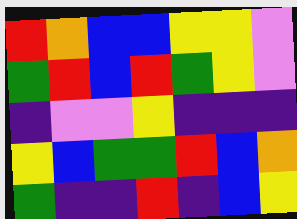[["red", "orange", "blue", "blue", "yellow", "yellow", "violet"], ["green", "red", "blue", "red", "green", "yellow", "violet"], ["indigo", "violet", "violet", "yellow", "indigo", "indigo", "indigo"], ["yellow", "blue", "green", "green", "red", "blue", "orange"], ["green", "indigo", "indigo", "red", "indigo", "blue", "yellow"]]